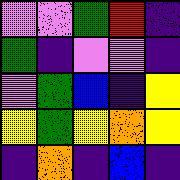[["violet", "violet", "green", "red", "indigo"], ["green", "indigo", "violet", "violet", "indigo"], ["violet", "green", "blue", "indigo", "yellow"], ["yellow", "green", "yellow", "orange", "yellow"], ["indigo", "orange", "indigo", "blue", "indigo"]]